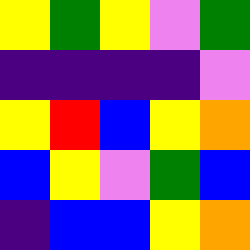[["yellow", "green", "yellow", "violet", "green"], ["indigo", "indigo", "indigo", "indigo", "violet"], ["yellow", "red", "blue", "yellow", "orange"], ["blue", "yellow", "violet", "green", "blue"], ["indigo", "blue", "blue", "yellow", "orange"]]